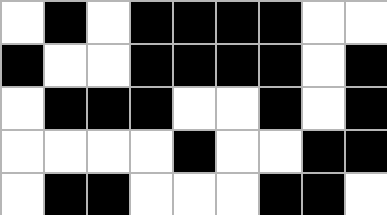[["white", "black", "white", "black", "black", "black", "black", "white", "white"], ["black", "white", "white", "black", "black", "black", "black", "white", "black"], ["white", "black", "black", "black", "white", "white", "black", "white", "black"], ["white", "white", "white", "white", "black", "white", "white", "black", "black"], ["white", "black", "black", "white", "white", "white", "black", "black", "white"]]